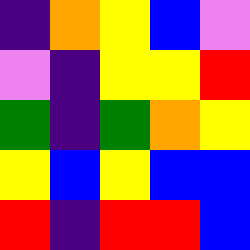[["indigo", "orange", "yellow", "blue", "violet"], ["violet", "indigo", "yellow", "yellow", "red"], ["green", "indigo", "green", "orange", "yellow"], ["yellow", "blue", "yellow", "blue", "blue"], ["red", "indigo", "red", "red", "blue"]]